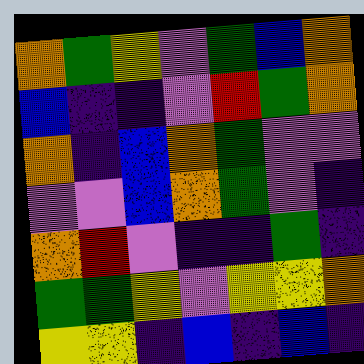[["orange", "green", "yellow", "violet", "green", "blue", "orange"], ["blue", "indigo", "indigo", "violet", "red", "green", "orange"], ["orange", "indigo", "blue", "orange", "green", "violet", "violet"], ["violet", "violet", "blue", "orange", "green", "violet", "indigo"], ["orange", "red", "violet", "indigo", "indigo", "green", "indigo"], ["green", "green", "yellow", "violet", "yellow", "yellow", "orange"], ["yellow", "yellow", "indigo", "blue", "indigo", "blue", "indigo"]]